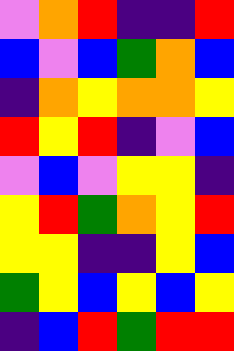[["violet", "orange", "red", "indigo", "indigo", "red"], ["blue", "violet", "blue", "green", "orange", "blue"], ["indigo", "orange", "yellow", "orange", "orange", "yellow"], ["red", "yellow", "red", "indigo", "violet", "blue"], ["violet", "blue", "violet", "yellow", "yellow", "indigo"], ["yellow", "red", "green", "orange", "yellow", "red"], ["yellow", "yellow", "indigo", "indigo", "yellow", "blue"], ["green", "yellow", "blue", "yellow", "blue", "yellow"], ["indigo", "blue", "red", "green", "red", "red"]]